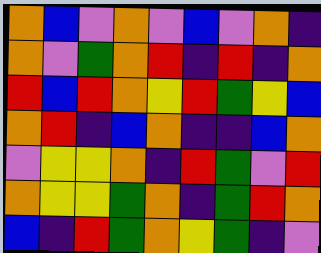[["orange", "blue", "violet", "orange", "violet", "blue", "violet", "orange", "indigo"], ["orange", "violet", "green", "orange", "red", "indigo", "red", "indigo", "orange"], ["red", "blue", "red", "orange", "yellow", "red", "green", "yellow", "blue"], ["orange", "red", "indigo", "blue", "orange", "indigo", "indigo", "blue", "orange"], ["violet", "yellow", "yellow", "orange", "indigo", "red", "green", "violet", "red"], ["orange", "yellow", "yellow", "green", "orange", "indigo", "green", "red", "orange"], ["blue", "indigo", "red", "green", "orange", "yellow", "green", "indigo", "violet"]]